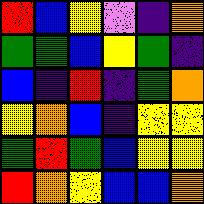[["red", "blue", "yellow", "violet", "indigo", "orange"], ["green", "green", "blue", "yellow", "green", "indigo"], ["blue", "indigo", "red", "indigo", "green", "orange"], ["yellow", "orange", "blue", "indigo", "yellow", "yellow"], ["green", "red", "green", "blue", "yellow", "yellow"], ["red", "orange", "yellow", "blue", "blue", "orange"]]